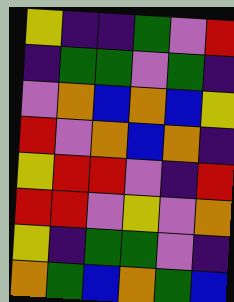[["yellow", "indigo", "indigo", "green", "violet", "red"], ["indigo", "green", "green", "violet", "green", "indigo"], ["violet", "orange", "blue", "orange", "blue", "yellow"], ["red", "violet", "orange", "blue", "orange", "indigo"], ["yellow", "red", "red", "violet", "indigo", "red"], ["red", "red", "violet", "yellow", "violet", "orange"], ["yellow", "indigo", "green", "green", "violet", "indigo"], ["orange", "green", "blue", "orange", "green", "blue"]]